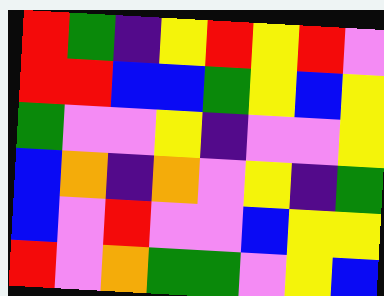[["red", "green", "indigo", "yellow", "red", "yellow", "red", "violet"], ["red", "red", "blue", "blue", "green", "yellow", "blue", "yellow"], ["green", "violet", "violet", "yellow", "indigo", "violet", "violet", "yellow"], ["blue", "orange", "indigo", "orange", "violet", "yellow", "indigo", "green"], ["blue", "violet", "red", "violet", "violet", "blue", "yellow", "yellow"], ["red", "violet", "orange", "green", "green", "violet", "yellow", "blue"]]